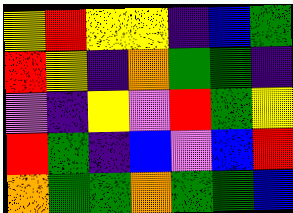[["yellow", "red", "yellow", "yellow", "indigo", "blue", "green"], ["red", "yellow", "indigo", "orange", "green", "green", "indigo"], ["violet", "indigo", "yellow", "violet", "red", "green", "yellow"], ["red", "green", "indigo", "blue", "violet", "blue", "red"], ["orange", "green", "green", "orange", "green", "green", "blue"]]